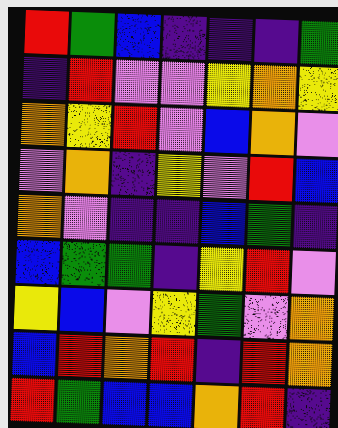[["red", "green", "blue", "indigo", "indigo", "indigo", "green"], ["indigo", "red", "violet", "violet", "yellow", "orange", "yellow"], ["orange", "yellow", "red", "violet", "blue", "orange", "violet"], ["violet", "orange", "indigo", "yellow", "violet", "red", "blue"], ["orange", "violet", "indigo", "indigo", "blue", "green", "indigo"], ["blue", "green", "green", "indigo", "yellow", "red", "violet"], ["yellow", "blue", "violet", "yellow", "green", "violet", "orange"], ["blue", "red", "orange", "red", "indigo", "red", "orange"], ["red", "green", "blue", "blue", "orange", "red", "indigo"]]